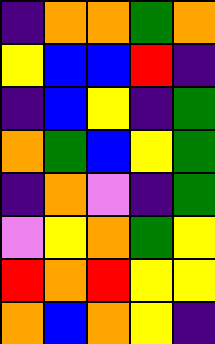[["indigo", "orange", "orange", "green", "orange"], ["yellow", "blue", "blue", "red", "indigo"], ["indigo", "blue", "yellow", "indigo", "green"], ["orange", "green", "blue", "yellow", "green"], ["indigo", "orange", "violet", "indigo", "green"], ["violet", "yellow", "orange", "green", "yellow"], ["red", "orange", "red", "yellow", "yellow"], ["orange", "blue", "orange", "yellow", "indigo"]]